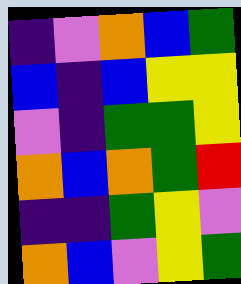[["indigo", "violet", "orange", "blue", "green"], ["blue", "indigo", "blue", "yellow", "yellow"], ["violet", "indigo", "green", "green", "yellow"], ["orange", "blue", "orange", "green", "red"], ["indigo", "indigo", "green", "yellow", "violet"], ["orange", "blue", "violet", "yellow", "green"]]